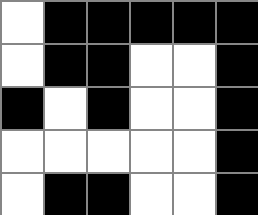[["white", "black", "black", "black", "black", "black"], ["white", "black", "black", "white", "white", "black"], ["black", "white", "black", "white", "white", "black"], ["white", "white", "white", "white", "white", "black"], ["white", "black", "black", "white", "white", "black"]]